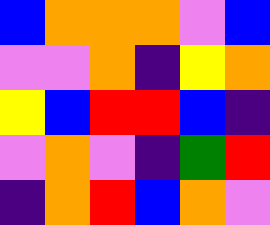[["blue", "orange", "orange", "orange", "violet", "blue"], ["violet", "violet", "orange", "indigo", "yellow", "orange"], ["yellow", "blue", "red", "red", "blue", "indigo"], ["violet", "orange", "violet", "indigo", "green", "red"], ["indigo", "orange", "red", "blue", "orange", "violet"]]